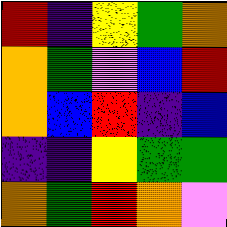[["red", "indigo", "yellow", "green", "orange"], ["orange", "green", "violet", "blue", "red"], ["orange", "blue", "red", "indigo", "blue"], ["indigo", "indigo", "yellow", "green", "green"], ["orange", "green", "red", "orange", "violet"]]